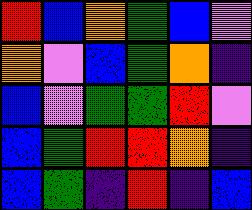[["red", "blue", "orange", "green", "blue", "violet"], ["orange", "violet", "blue", "green", "orange", "indigo"], ["blue", "violet", "green", "green", "red", "violet"], ["blue", "green", "red", "red", "orange", "indigo"], ["blue", "green", "indigo", "red", "indigo", "blue"]]